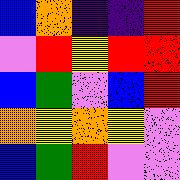[["blue", "orange", "indigo", "indigo", "red"], ["violet", "red", "yellow", "red", "red"], ["blue", "green", "violet", "blue", "red"], ["orange", "yellow", "orange", "yellow", "violet"], ["blue", "green", "red", "violet", "violet"]]